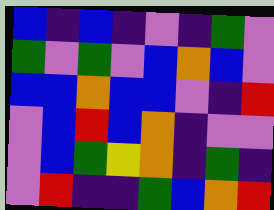[["blue", "indigo", "blue", "indigo", "violet", "indigo", "green", "violet"], ["green", "violet", "green", "violet", "blue", "orange", "blue", "violet"], ["blue", "blue", "orange", "blue", "blue", "violet", "indigo", "red"], ["violet", "blue", "red", "blue", "orange", "indigo", "violet", "violet"], ["violet", "blue", "green", "yellow", "orange", "indigo", "green", "indigo"], ["violet", "red", "indigo", "indigo", "green", "blue", "orange", "red"]]